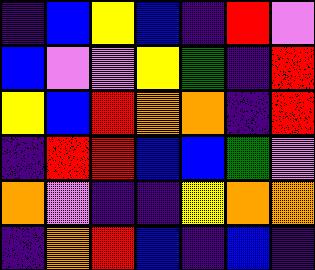[["indigo", "blue", "yellow", "blue", "indigo", "red", "violet"], ["blue", "violet", "violet", "yellow", "green", "indigo", "red"], ["yellow", "blue", "red", "orange", "orange", "indigo", "red"], ["indigo", "red", "red", "blue", "blue", "green", "violet"], ["orange", "violet", "indigo", "indigo", "yellow", "orange", "orange"], ["indigo", "orange", "red", "blue", "indigo", "blue", "indigo"]]